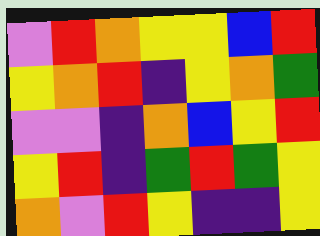[["violet", "red", "orange", "yellow", "yellow", "blue", "red"], ["yellow", "orange", "red", "indigo", "yellow", "orange", "green"], ["violet", "violet", "indigo", "orange", "blue", "yellow", "red"], ["yellow", "red", "indigo", "green", "red", "green", "yellow"], ["orange", "violet", "red", "yellow", "indigo", "indigo", "yellow"]]